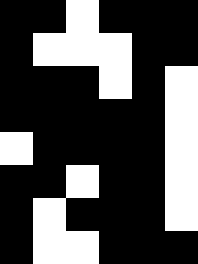[["black", "black", "white", "black", "black", "black"], ["black", "white", "white", "white", "black", "black"], ["black", "black", "black", "white", "black", "white"], ["black", "black", "black", "black", "black", "white"], ["white", "black", "black", "black", "black", "white"], ["black", "black", "white", "black", "black", "white"], ["black", "white", "black", "black", "black", "white"], ["black", "white", "white", "black", "black", "black"]]